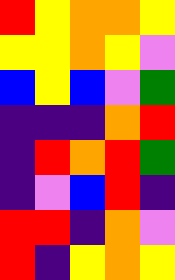[["red", "yellow", "orange", "orange", "yellow"], ["yellow", "yellow", "orange", "yellow", "violet"], ["blue", "yellow", "blue", "violet", "green"], ["indigo", "indigo", "indigo", "orange", "red"], ["indigo", "red", "orange", "red", "green"], ["indigo", "violet", "blue", "red", "indigo"], ["red", "red", "indigo", "orange", "violet"], ["red", "indigo", "yellow", "orange", "yellow"]]